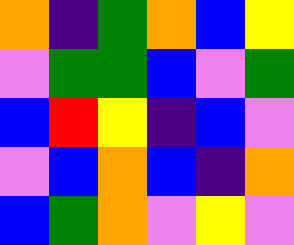[["orange", "indigo", "green", "orange", "blue", "yellow"], ["violet", "green", "green", "blue", "violet", "green"], ["blue", "red", "yellow", "indigo", "blue", "violet"], ["violet", "blue", "orange", "blue", "indigo", "orange"], ["blue", "green", "orange", "violet", "yellow", "violet"]]